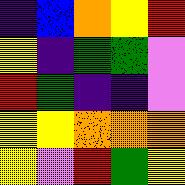[["indigo", "blue", "orange", "yellow", "red"], ["yellow", "indigo", "green", "green", "violet"], ["red", "green", "indigo", "indigo", "violet"], ["yellow", "yellow", "orange", "orange", "orange"], ["yellow", "violet", "red", "green", "yellow"]]